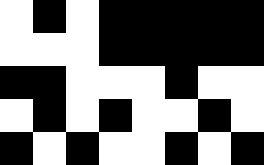[["white", "black", "white", "black", "black", "black", "black", "black"], ["white", "white", "white", "black", "black", "black", "black", "black"], ["black", "black", "white", "white", "white", "black", "white", "white"], ["white", "black", "white", "black", "white", "white", "black", "white"], ["black", "white", "black", "white", "white", "black", "white", "black"]]